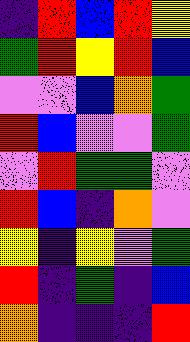[["indigo", "red", "blue", "red", "yellow"], ["green", "red", "yellow", "red", "blue"], ["violet", "violet", "blue", "orange", "green"], ["red", "blue", "violet", "violet", "green"], ["violet", "red", "green", "green", "violet"], ["red", "blue", "indigo", "orange", "violet"], ["yellow", "indigo", "yellow", "violet", "green"], ["red", "indigo", "green", "indigo", "blue"], ["orange", "indigo", "indigo", "indigo", "red"]]